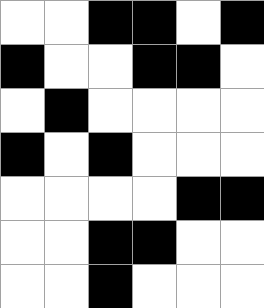[["white", "white", "black", "black", "white", "black"], ["black", "white", "white", "black", "black", "white"], ["white", "black", "white", "white", "white", "white"], ["black", "white", "black", "white", "white", "white"], ["white", "white", "white", "white", "black", "black"], ["white", "white", "black", "black", "white", "white"], ["white", "white", "black", "white", "white", "white"]]